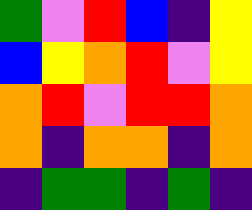[["green", "violet", "red", "blue", "indigo", "yellow"], ["blue", "yellow", "orange", "red", "violet", "yellow"], ["orange", "red", "violet", "red", "red", "orange"], ["orange", "indigo", "orange", "orange", "indigo", "orange"], ["indigo", "green", "green", "indigo", "green", "indigo"]]